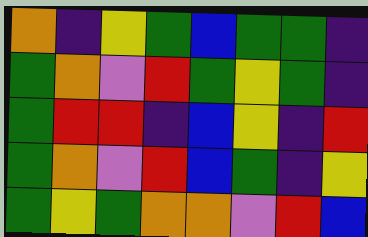[["orange", "indigo", "yellow", "green", "blue", "green", "green", "indigo"], ["green", "orange", "violet", "red", "green", "yellow", "green", "indigo"], ["green", "red", "red", "indigo", "blue", "yellow", "indigo", "red"], ["green", "orange", "violet", "red", "blue", "green", "indigo", "yellow"], ["green", "yellow", "green", "orange", "orange", "violet", "red", "blue"]]